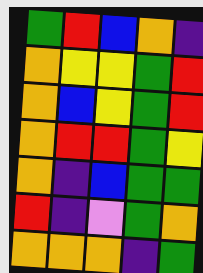[["green", "red", "blue", "orange", "indigo"], ["orange", "yellow", "yellow", "green", "red"], ["orange", "blue", "yellow", "green", "red"], ["orange", "red", "red", "green", "yellow"], ["orange", "indigo", "blue", "green", "green"], ["red", "indigo", "violet", "green", "orange"], ["orange", "orange", "orange", "indigo", "green"]]